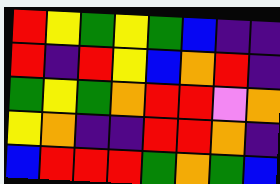[["red", "yellow", "green", "yellow", "green", "blue", "indigo", "indigo"], ["red", "indigo", "red", "yellow", "blue", "orange", "red", "indigo"], ["green", "yellow", "green", "orange", "red", "red", "violet", "orange"], ["yellow", "orange", "indigo", "indigo", "red", "red", "orange", "indigo"], ["blue", "red", "red", "red", "green", "orange", "green", "blue"]]